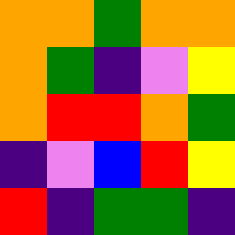[["orange", "orange", "green", "orange", "orange"], ["orange", "green", "indigo", "violet", "yellow"], ["orange", "red", "red", "orange", "green"], ["indigo", "violet", "blue", "red", "yellow"], ["red", "indigo", "green", "green", "indigo"]]